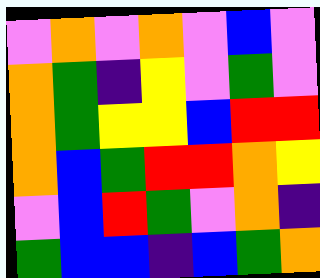[["violet", "orange", "violet", "orange", "violet", "blue", "violet"], ["orange", "green", "indigo", "yellow", "violet", "green", "violet"], ["orange", "green", "yellow", "yellow", "blue", "red", "red"], ["orange", "blue", "green", "red", "red", "orange", "yellow"], ["violet", "blue", "red", "green", "violet", "orange", "indigo"], ["green", "blue", "blue", "indigo", "blue", "green", "orange"]]